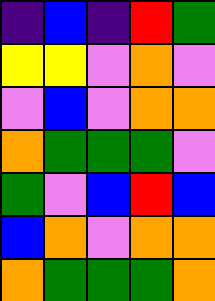[["indigo", "blue", "indigo", "red", "green"], ["yellow", "yellow", "violet", "orange", "violet"], ["violet", "blue", "violet", "orange", "orange"], ["orange", "green", "green", "green", "violet"], ["green", "violet", "blue", "red", "blue"], ["blue", "orange", "violet", "orange", "orange"], ["orange", "green", "green", "green", "orange"]]